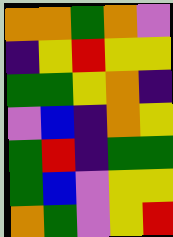[["orange", "orange", "green", "orange", "violet"], ["indigo", "yellow", "red", "yellow", "yellow"], ["green", "green", "yellow", "orange", "indigo"], ["violet", "blue", "indigo", "orange", "yellow"], ["green", "red", "indigo", "green", "green"], ["green", "blue", "violet", "yellow", "yellow"], ["orange", "green", "violet", "yellow", "red"]]